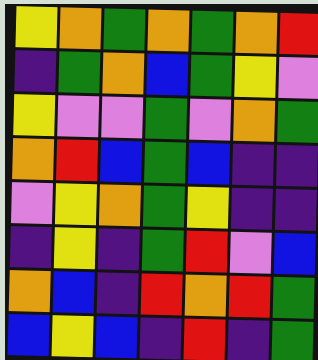[["yellow", "orange", "green", "orange", "green", "orange", "red"], ["indigo", "green", "orange", "blue", "green", "yellow", "violet"], ["yellow", "violet", "violet", "green", "violet", "orange", "green"], ["orange", "red", "blue", "green", "blue", "indigo", "indigo"], ["violet", "yellow", "orange", "green", "yellow", "indigo", "indigo"], ["indigo", "yellow", "indigo", "green", "red", "violet", "blue"], ["orange", "blue", "indigo", "red", "orange", "red", "green"], ["blue", "yellow", "blue", "indigo", "red", "indigo", "green"]]